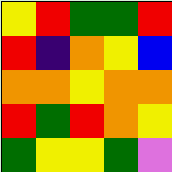[["yellow", "red", "green", "green", "red"], ["red", "indigo", "orange", "yellow", "blue"], ["orange", "orange", "yellow", "orange", "orange"], ["red", "green", "red", "orange", "yellow"], ["green", "yellow", "yellow", "green", "violet"]]